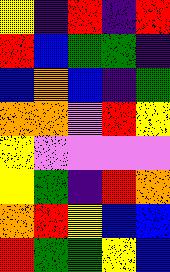[["yellow", "indigo", "red", "indigo", "red"], ["red", "blue", "green", "green", "indigo"], ["blue", "orange", "blue", "indigo", "green"], ["orange", "orange", "violet", "red", "yellow"], ["yellow", "violet", "violet", "violet", "violet"], ["yellow", "green", "indigo", "red", "orange"], ["orange", "red", "yellow", "blue", "blue"], ["red", "green", "green", "yellow", "blue"]]